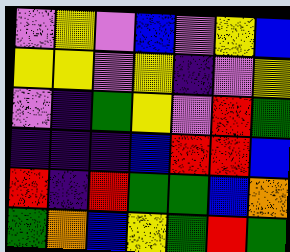[["violet", "yellow", "violet", "blue", "violet", "yellow", "blue"], ["yellow", "yellow", "violet", "yellow", "indigo", "violet", "yellow"], ["violet", "indigo", "green", "yellow", "violet", "red", "green"], ["indigo", "indigo", "indigo", "blue", "red", "red", "blue"], ["red", "indigo", "red", "green", "green", "blue", "orange"], ["green", "orange", "blue", "yellow", "green", "red", "green"]]